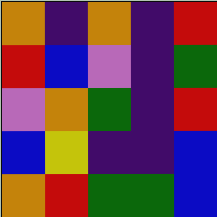[["orange", "indigo", "orange", "indigo", "red"], ["red", "blue", "violet", "indigo", "green"], ["violet", "orange", "green", "indigo", "red"], ["blue", "yellow", "indigo", "indigo", "blue"], ["orange", "red", "green", "green", "blue"]]